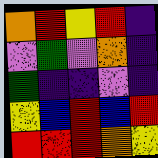[["orange", "red", "yellow", "red", "indigo"], ["violet", "green", "violet", "orange", "indigo"], ["green", "indigo", "indigo", "violet", "indigo"], ["yellow", "blue", "red", "blue", "red"], ["red", "red", "red", "orange", "yellow"]]